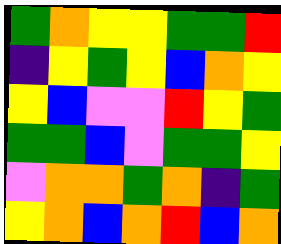[["green", "orange", "yellow", "yellow", "green", "green", "red"], ["indigo", "yellow", "green", "yellow", "blue", "orange", "yellow"], ["yellow", "blue", "violet", "violet", "red", "yellow", "green"], ["green", "green", "blue", "violet", "green", "green", "yellow"], ["violet", "orange", "orange", "green", "orange", "indigo", "green"], ["yellow", "orange", "blue", "orange", "red", "blue", "orange"]]